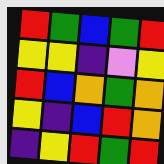[["red", "green", "blue", "green", "red"], ["yellow", "yellow", "indigo", "violet", "yellow"], ["red", "blue", "orange", "green", "orange"], ["yellow", "indigo", "blue", "red", "orange"], ["indigo", "yellow", "red", "green", "red"]]